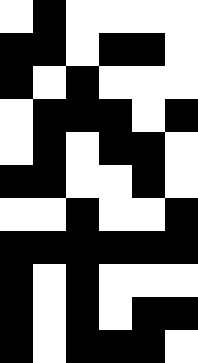[["white", "black", "white", "white", "white", "white"], ["black", "black", "white", "black", "black", "white"], ["black", "white", "black", "white", "white", "white"], ["white", "black", "black", "black", "white", "black"], ["white", "black", "white", "black", "black", "white"], ["black", "black", "white", "white", "black", "white"], ["white", "white", "black", "white", "white", "black"], ["black", "black", "black", "black", "black", "black"], ["black", "white", "black", "white", "white", "white"], ["black", "white", "black", "white", "black", "black"], ["black", "white", "black", "black", "black", "white"]]